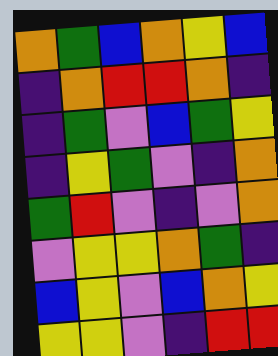[["orange", "green", "blue", "orange", "yellow", "blue"], ["indigo", "orange", "red", "red", "orange", "indigo"], ["indigo", "green", "violet", "blue", "green", "yellow"], ["indigo", "yellow", "green", "violet", "indigo", "orange"], ["green", "red", "violet", "indigo", "violet", "orange"], ["violet", "yellow", "yellow", "orange", "green", "indigo"], ["blue", "yellow", "violet", "blue", "orange", "yellow"], ["yellow", "yellow", "violet", "indigo", "red", "red"]]